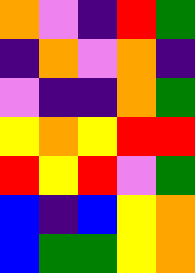[["orange", "violet", "indigo", "red", "green"], ["indigo", "orange", "violet", "orange", "indigo"], ["violet", "indigo", "indigo", "orange", "green"], ["yellow", "orange", "yellow", "red", "red"], ["red", "yellow", "red", "violet", "green"], ["blue", "indigo", "blue", "yellow", "orange"], ["blue", "green", "green", "yellow", "orange"]]